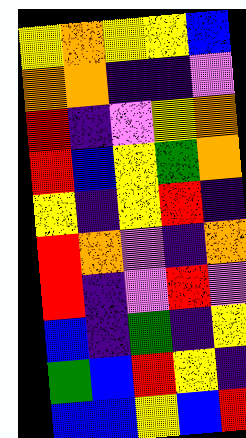[["yellow", "orange", "yellow", "yellow", "blue"], ["orange", "orange", "indigo", "indigo", "violet"], ["red", "indigo", "violet", "yellow", "orange"], ["red", "blue", "yellow", "green", "orange"], ["yellow", "indigo", "yellow", "red", "indigo"], ["red", "orange", "violet", "indigo", "orange"], ["red", "indigo", "violet", "red", "violet"], ["blue", "indigo", "green", "indigo", "yellow"], ["green", "blue", "red", "yellow", "indigo"], ["blue", "blue", "yellow", "blue", "red"]]